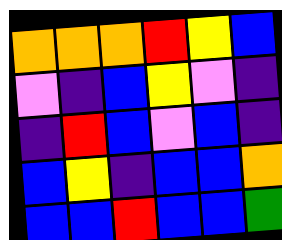[["orange", "orange", "orange", "red", "yellow", "blue"], ["violet", "indigo", "blue", "yellow", "violet", "indigo"], ["indigo", "red", "blue", "violet", "blue", "indigo"], ["blue", "yellow", "indigo", "blue", "blue", "orange"], ["blue", "blue", "red", "blue", "blue", "green"]]